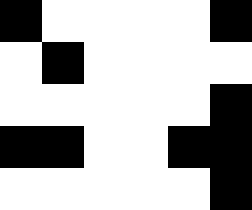[["black", "white", "white", "white", "white", "black"], ["white", "black", "white", "white", "white", "white"], ["white", "white", "white", "white", "white", "black"], ["black", "black", "white", "white", "black", "black"], ["white", "white", "white", "white", "white", "black"]]